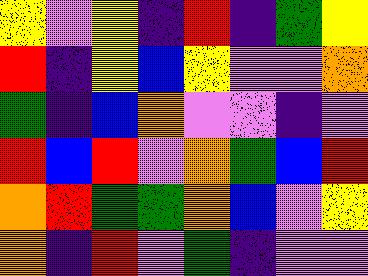[["yellow", "violet", "yellow", "indigo", "red", "indigo", "green", "yellow"], ["red", "indigo", "yellow", "blue", "yellow", "violet", "violet", "orange"], ["green", "indigo", "blue", "orange", "violet", "violet", "indigo", "violet"], ["red", "blue", "red", "violet", "orange", "green", "blue", "red"], ["orange", "red", "green", "green", "orange", "blue", "violet", "yellow"], ["orange", "indigo", "red", "violet", "green", "indigo", "violet", "violet"]]